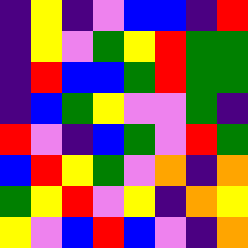[["indigo", "yellow", "indigo", "violet", "blue", "blue", "indigo", "red"], ["indigo", "yellow", "violet", "green", "yellow", "red", "green", "green"], ["indigo", "red", "blue", "blue", "green", "red", "green", "green"], ["indigo", "blue", "green", "yellow", "violet", "violet", "green", "indigo"], ["red", "violet", "indigo", "blue", "green", "violet", "red", "green"], ["blue", "red", "yellow", "green", "violet", "orange", "indigo", "orange"], ["green", "yellow", "red", "violet", "yellow", "indigo", "orange", "yellow"], ["yellow", "violet", "blue", "red", "blue", "violet", "indigo", "orange"]]